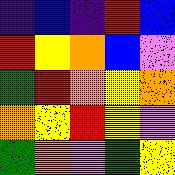[["indigo", "blue", "indigo", "red", "blue"], ["red", "yellow", "orange", "blue", "violet"], ["green", "red", "orange", "yellow", "orange"], ["orange", "yellow", "red", "yellow", "violet"], ["green", "orange", "violet", "green", "yellow"]]